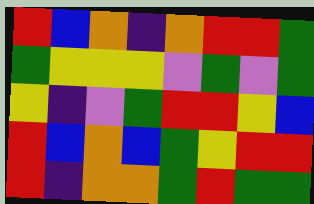[["red", "blue", "orange", "indigo", "orange", "red", "red", "green"], ["green", "yellow", "yellow", "yellow", "violet", "green", "violet", "green"], ["yellow", "indigo", "violet", "green", "red", "red", "yellow", "blue"], ["red", "blue", "orange", "blue", "green", "yellow", "red", "red"], ["red", "indigo", "orange", "orange", "green", "red", "green", "green"]]